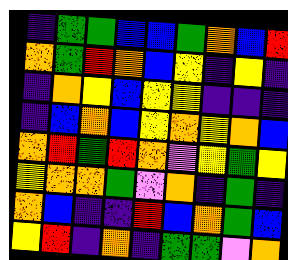[["indigo", "green", "green", "blue", "blue", "green", "orange", "blue", "red"], ["orange", "green", "red", "orange", "blue", "yellow", "indigo", "yellow", "indigo"], ["indigo", "orange", "yellow", "blue", "yellow", "yellow", "indigo", "indigo", "indigo"], ["indigo", "blue", "orange", "blue", "yellow", "orange", "yellow", "orange", "blue"], ["orange", "red", "green", "red", "orange", "violet", "yellow", "green", "yellow"], ["yellow", "orange", "orange", "green", "violet", "orange", "indigo", "green", "indigo"], ["orange", "blue", "indigo", "indigo", "red", "blue", "orange", "green", "blue"], ["yellow", "red", "indigo", "orange", "indigo", "green", "green", "violet", "orange"]]